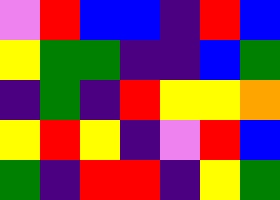[["violet", "red", "blue", "blue", "indigo", "red", "blue"], ["yellow", "green", "green", "indigo", "indigo", "blue", "green"], ["indigo", "green", "indigo", "red", "yellow", "yellow", "orange"], ["yellow", "red", "yellow", "indigo", "violet", "red", "blue"], ["green", "indigo", "red", "red", "indigo", "yellow", "green"]]